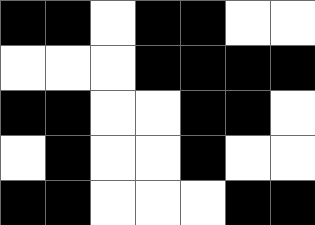[["black", "black", "white", "black", "black", "white", "white"], ["white", "white", "white", "black", "black", "black", "black"], ["black", "black", "white", "white", "black", "black", "white"], ["white", "black", "white", "white", "black", "white", "white"], ["black", "black", "white", "white", "white", "black", "black"]]